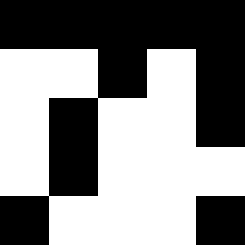[["black", "black", "black", "black", "black"], ["white", "white", "black", "white", "black"], ["white", "black", "white", "white", "black"], ["white", "black", "white", "white", "white"], ["black", "white", "white", "white", "black"]]